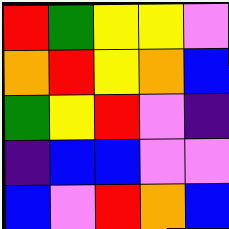[["red", "green", "yellow", "yellow", "violet"], ["orange", "red", "yellow", "orange", "blue"], ["green", "yellow", "red", "violet", "indigo"], ["indigo", "blue", "blue", "violet", "violet"], ["blue", "violet", "red", "orange", "blue"]]